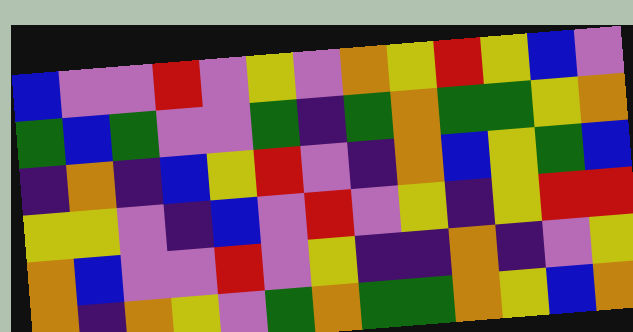[["blue", "violet", "violet", "red", "violet", "yellow", "violet", "orange", "yellow", "red", "yellow", "blue", "violet"], ["green", "blue", "green", "violet", "violet", "green", "indigo", "green", "orange", "green", "green", "yellow", "orange"], ["indigo", "orange", "indigo", "blue", "yellow", "red", "violet", "indigo", "orange", "blue", "yellow", "green", "blue"], ["yellow", "yellow", "violet", "indigo", "blue", "violet", "red", "violet", "yellow", "indigo", "yellow", "red", "red"], ["orange", "blue", "violet", "violet", "red", "violet", "yellow", "indigo", "indigo", "orange", "indigo", "violet", "yellow"], ["orange", "indigo", "orange", "yellow", "violet", "green", "orange", "green", "green", "orange", "yellow", "blue", "orange"]]